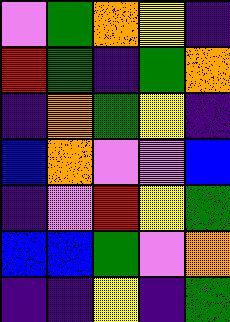[["violet", "green", "orange", "yellow", "indigo"], ["red", "green", "indigo", "green", "orange"], ["indigo", "orange", "green", "yellow", "indigo"], ["blue", "orange", "violet", "violet", "blue"], ["indigo", "violet", "red", "yellow", "green"], ["blue", "blue", "green", "violet", "orange"], ["indigo", "indigo", "yellow", "indigo", "green"]]